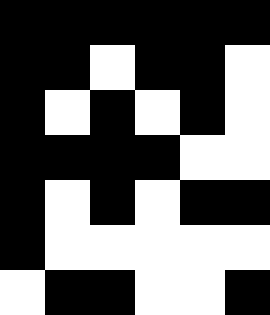[["black", "black", "black", "black", "black", "black"], ["black", "black", "white", "black", "black", "white"], ["black", "white", "black", "white", "black", "white"], ["black", "black", "black", "black", "white", "white"], ["black", "white", "black", "white", "black", "black"], ["black", "white", "white", "white", "white", "white"], ["white", "black", "black", "white", "white", "black"]]